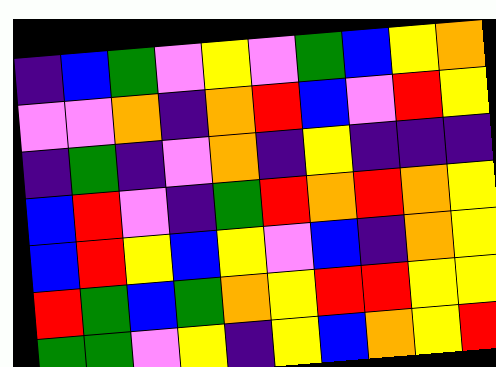[["indigo", "blue", "green", "violet", "yellow", "violet", "green", "blue", "yellow", "orange"], ["violet", "violet", "orange", "indigo", "orange", "red", "blue", "violet", "red", "yellow"], ["indigo", "green", "indigo", "violet", "orange", "indigo", "yellow", "indigo", "indigo", "indigo"], ["blue", "red", "violet", "indigo", "green", "red", "orange", "red", "orange", "yellow"], ["blue", "red", "yellow", "blue", "yellow", "violet", "blue", "indigo", "orange", "yellow"], ["red", "green", "blue", "green", "orange", "yellow", "red", "red", "yellow", "yellow"], ["green", "green", "violet", "yellow", "indigo", "yellow", "blue", "orange", "yellow", "red"]]